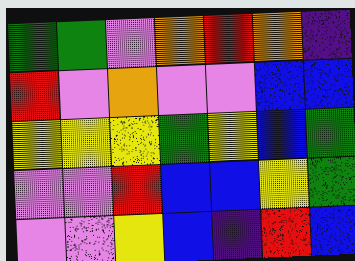[["green", "green", "violet", "orange", "red", "orange", "indigo"], ["red", "violet", "orange", "violet", "violet", "blue", "blue"], ["yellow", "yellow", "yellow", "green", "yellow", "blue", "green"], ["violet", "violet", "red", "blue", "blue", "yellow", "green"], ["violet", "violet", "yellow", "blue", "indigo", "red", "blue"]]